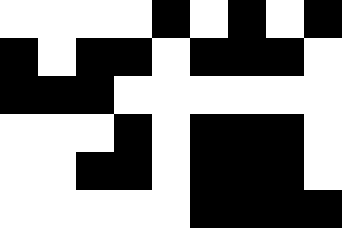[["white", "white", "white", "white", "black", "white", "black", "white", "black"], ["black", "white", "black", "black", "white", "black", "black", "black", "white"], ["black", "black", "black", "white", "white", "white", "white", "white", "white"], ["white", "white", "white", "black", "white", "black", "black", "black", "white"], ["white", "white", "black", "black", "white", "black", "black", "black", "white"], ["white", "white", "white", "white", "white", "black", "black", "black", "black"]]